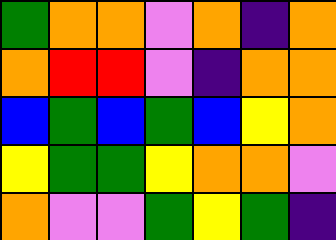[["green", "orange", "orange", "violet", "orange", "indigo", "orange"], ["orange", "red", "red", "violet", "indigo", "orange", "orange"], ["blue", "green", "blue", "green", "blue", "yellow", "orange"], ["yellow", "green", "green", "yellow", "orange", "orange", "violet"], ["orange", "violet", "violet", "green", "yellow", "green", "indigo"]]